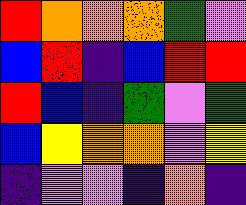[["red", "orange", "orange", "orange", "green", "violet"], ["blue", "red", "indigo", "blue", "red", "red"], ["red", "blue", "indigo", "green", "violet", "green"], ["blue", "yellow", "orange", "orange", "violet", "yellow"], ["indigo", "violet", "violet", "indigo", "orange", "indigo"]]